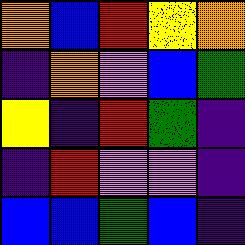[["orange", "blue", "red", "yellow", "orange"], ["indigo", "orange", "violet", "blue", "green"], ["yellow", "indigo", "red", "green", "indigo"], ["indigo", "red", "violet", "violet", "indigo"], ["blue", "blue", "green", "blue", "indigo"]]